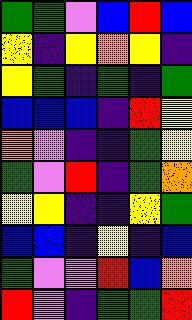[["green", "green", "violet", "blue", "red", "blue"], ["yellow", "indigo", "yellow", "orange", "yellow", "indigo"], ["yellow", "green", "indigo", "green", "indigo", "green"], ["blue", "blue", "blue", "indigo", "red", "yellow"], ["orange", "violet", "indigo", "indigo", "green", "yellow"], ["green", "violet", "red", "indigo", "green", "orange"], ["yellow", "yellow", "indigo", "indigo", "yellow", "green"], ["blue", "blue", "indigo", "yellow", "indigo", "blue"], ["green", "violet", "violet", "red", "blue", "orange"], ["red", "violet", "indigo", "green", "green", "red"]]